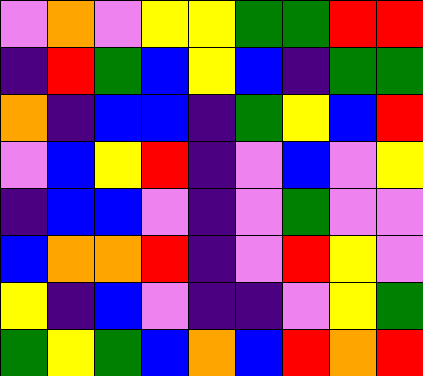[["violet", "orange", "violet", "yellow", "yellow", "green", "green", "red", "red"], ["indigo", "red", "green", "blue", "yellow", "blue", "indigo", "green", "green"], ["orange", "indigo", "blue", "blue", "indigo", "green", "yellow", "blue", "red"], ["violet", "blue", "yellow", "red", "indigo", "violet", "blue", "violet", "yellow"], ["indigo", "blue", "blue", "violet", "indigo", "violet", "green", "violet", "violet"], ["blue", "orange", "orange", "red", "indigo", "violet", "red", "yellow", "violet"], ["yellow", "indigo", "blue", "violet", "indigo", "indigo", "violet", "yellow", "green"], ["green", "yellow", "green", "blue", "orange", "blue", "red", "orange", "red"]]